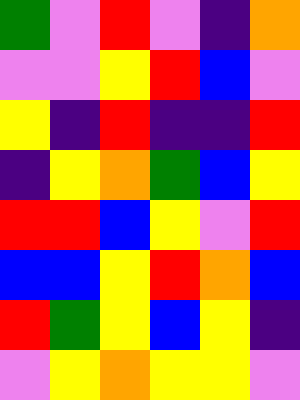[["green", "violet", "red", "violet", "indigo", "orange"], ["violet", "violet", "yellow", "red", "blue", "violet"], ["yellow", "indigo", "red", "indigo", "indigo", "red"], ["indigo", "yellow", "orange", "green", "blue", "yellow"], ["red", "red", "blue", "yellow", "violet", "red"], ["blue", "blue", "yellow", "red", "orange", "blue"], ["red", "green", "yellow", "blue", "yellow", "indigo"], ["violet", "yellow", "orange", "yellow", "yellow", "violet"]]